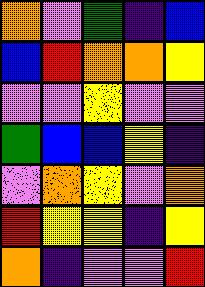[["orange", "violet", "green", "indigo", "blue"], ["blue", "red", "orange", "orange", "yellow"], ["violet", "violet", "yellow", "violet", "violet"], ["green", "blue", "blue", "yellow", "indigo"], ["violet", "orange", "yellow", "violet", "orange"], ["red", "yellow", "yellow", "indigo", "yellow"], ["orange", "indigo", "violet", "violet", "red"]]